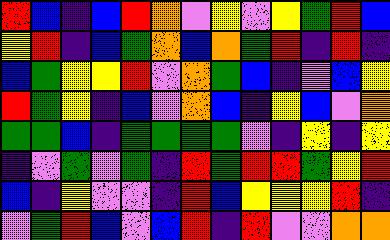[["red", "blue", "indigo", "blue", "red", "orange", "violet", "yellow", "violet", "yellow", "green", "red", "blue"], ["yellow", "red", "indigo", "blue", "green", "orange", "blue", "orange", "green", "red", "indigo", "red", "indigo"], ["blue", "green", "yellow", "yellow", "red", "violet", "orange", "green", "blue", "indigo", "violet", "blue", "yellow"], ["red", "green", "yellow", "indigo", "blue", "violet", "orange", "blue", "indigo", "yellow", "blue", "violet", "orange"], ["green", "green", "blue", "indigo", "green", "green", "green", "green", "violet", "indigo", "yellow", "indigo", "yellow"], ["indigo", "violet", "green", "violet", "green", "indigo", "red", "green", "red", "red", "green", "yellow", "red"], ["blue", "indigo", "yellow", "violet", "violet", "indigo", "red", "blue", "yellow", "yellow", "yellow", "red", "indigo"], ["violet", "green", "red", "blue", "violet", "blue", "red", "indigo", "red", "violet", "violet", "orange", "orange"]]